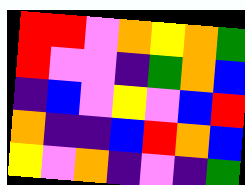[["red", "red", "violet", "orange", "yellow", "orange", "green"], ["red", "violet", "violet", "indigo", "green", "orange", "blue"], ["indigo", "blue", "violet", "yellow", "violet", "blue", "red"], ["orange", "indigo", "indigo", "blue", "red", "orange", "blue"], ["yellow", "violet", "orange", "indigo", "violet", "indigo", "green"]]